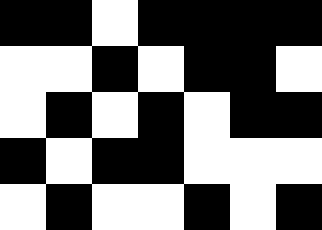[["black", "black", "white", "black", "black", "black", "black"], ["white", "white", "black", "white", "black", "black", "white"], ["white", "black", "white", "black", "white", "black", "black"], ["black", "white", "black", "black", "white", "white", "white"], ["white", "black", "white", "white", "black", "white", "black"]]